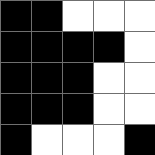[["black", "black", "white", "white", "white"], ["black", "black", "black", "black", "white"], ["black", "black", "black", "white", "white"], ["black", "black", "black", "white", "white"], ["black", "white", "white", "white", "black"]]